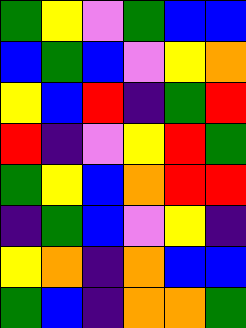[["green", "yellow", "violet", "green", "blue", "blue"], ["blue", "green", "blue", "violet", "yellow", "orange"], ["yellow", "blue", "red", "indigo", "green", "red"], ["red", "indigo", "violet", "yellow", "red", "green"], ["green", "yellow", "blue", "orange", "red", "red"], ["indigo", "green", "blue", "violet", "yellow", "indigo"], ["yellow", "orange", "indigo", "orange", "blue", "blue"], ["green", "blue", "indigo", "orange", "orange", "green"]]